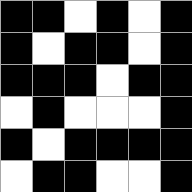[["black", "black", "white", "black", "white", "black"], ["black", "white", "black", "black", "white", "black"], ["black", "black", "black", "white", "black", "black"], ["white", "black", "white", "white", "white", "black"], ["black", "white", "black", "black", "black", "black"], ["white", "black", "black", "white", "white", "black"]]